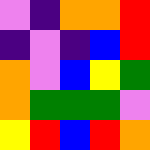[["violet", "indigo", "orange", "orange", "red"], ["indigo", "violet", "indigo", "blue", "red"], ["orange", "violet", "blue", "yellow", "green"], ["orange", "green", "green", "green", "violet"], ["yellow", "red", "blue", "red", "orange"]]